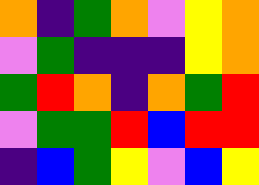[["orange", "indigo", "green", "orange", "violet", "yellow", "orange"], ["violet", "green", "indigo", "indigo", "indigo", "yellow", "orange"], ["green", "red", "orange", "indigo", "orange", "green", "red"], ["violet", "green", "green", "red", "blue", "red", "red"], ["indigo", "blue", "green", "yellow", "violet", "blue", "yellow"]]